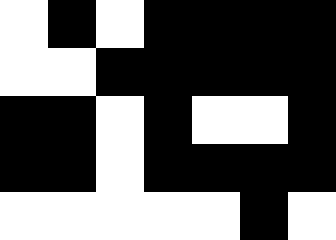[["white", "black", "white", "black", "black", "black", "black"], ["white", "white", "black", "black", "black", "black", "black"], ["black", "black", "white", "black", "white", "white", "black"], ["black", "black", "white", "black", "black", "black", "black"], ["white", "white", "white", "white", "white", "black", "white"]]